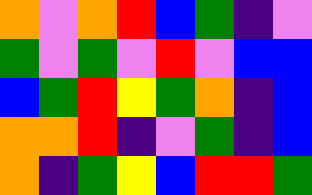[["orange", "violet", "orange", "red", "blue", "green", "indigo", "violet"], ["green", "violet", "green", "violet", "red", "violet", "blue", "blue"], ["blue", "green", "red", "yellow", "green", "orange", "indigo", "blue"], ["orange", "orange", "red", "indigo", "violet", "green", "indigo", "blue"], ["orange", "indigo", "green", "yellow", "blue", "red", "red", "green"]]